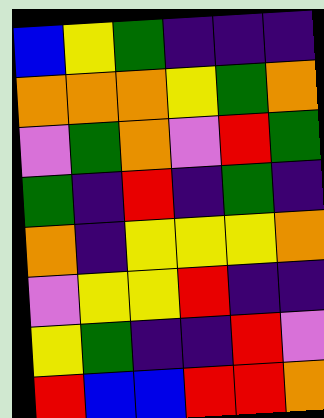[["blue", "yellow", "green", "indigo", "indigo", "indigo"], ["orange", "orange", "orange", "yellow", "green", "orange"], ["violet", "green", "orange", "violet", "red", "green"], ["green", "indigo", "red", "indigo", "green", "indigo"], ["orange", "indigo", "yellow", "yellow", "yellow", "orange"], ["violet", "yellow", "yellow", "red", "indigo", "indigo"], ["yellow", "green", "indigo", "indigo", "red", "violet"], ["red", "blue", "blue", "red", "red", "orange"]]